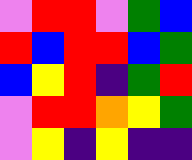[["violet", "red", "red", "violet", "green", "blue"], ["red", "blue", "red", "red", "blue", "green"], ["blue", "yellow", "red", "indigo", "green", "red"], ["violet", "red", "red", "orange", "yellow", "green"], ["violet", "yellow", "indigo", "yellow", "indigo", "indigo"]]